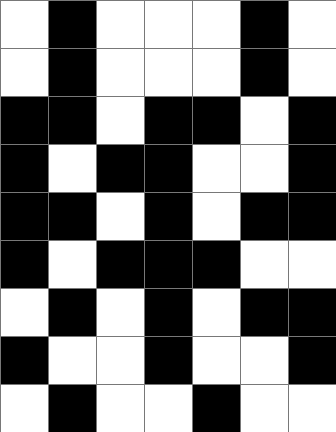[["white", "black", "white", "white", "white", "black", "white"], ["white", "black", "white", "white", "white", "black", "white"], ["black", "black", "white", "black", "black", "white", "black"], ["black", "white", "black", "black", "white", "white", "black"], ["black", "black", "white", "black", "white", "black", "black"], ["black", "white", "black", "black", "black", "white", "white"], ["white", "black", "white", "black", "white", "black", "black"], ["black", "white", "white", "black", "white", "white", "black"], ["white", "black", "white", "white", "black", "white", "white"]]